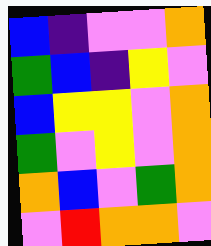[["blue", "indigo", "violet", "violet", "orange"], ["green", "blue", "indigo", "yellow", "violet"], ["blue", "yellow", "yellow", "violet", "orange"], ["green", "violet", "yellow", "violet", "orange"], ["orange", "blue", "violet", "green", "orange"], ["violet", "red", "orange", "orange", "violet"]]